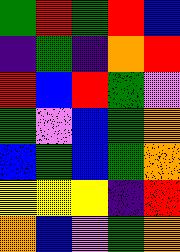[["green", "red", "green", "red", "blue"], ["indigo", "green", "indigo", "orange", "red"], ["red", "blue", "red", "green", "violet"], ["green", "violet", "blue", "green", "orange"], ["blue", "green", "blue", "green", "orange"], ["yellow", "yellow", "yellow", "indigo", "red"], ["orange", "blue", "violet", "green", "orange"]]